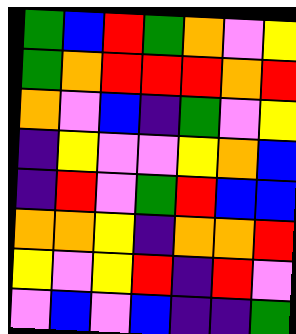[["green", "blue", "red", "green", "orange", "violet", "yellow"], ["green", "orange", "red", "red", "red", "orange", "red"], ["orange", "violet", "blue", "indigo", "green", "violet", "yellow"], ["indigo", "yellow", "violet", "violet", "yellow", "orange", "blue"], ["indigo", "red", "violet", "green", "red", "blue", "blue"], ["orange", "orange", "yellow", "indigo", "orange", "orange", "red"], ["yellow", "violet", "yellow", "red", "indigo", "red", "violet"], ["violet", "blue", "violet", "blue", "indigo", "indigo", "green"]]